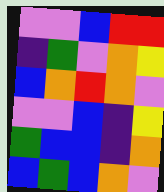[["violet", "violet", "blue", "red", "red"], ["indigo", "green", "violet", "orange", "yellow"], ["blue", "orange", "red", "orange", "violet"], ["violet", "violet", "blue", "indigo", "yellow"], ["green", "blue", "blue", "indigo", "orange"], ["blue", "green", "blue", "orange", "violet"]]